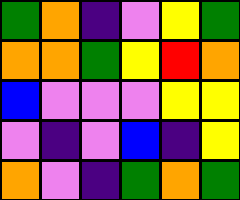[["green", "orange", "indigo", "violet", "yellow", "green"], ["orange", "orange", "green", "yellow", "red", "orange"], ["blue", "violet", "violet", "violet", "yellow", "yellow"], ["violet", "indigo", "violet", "blue", "indigo", "yellow"], ["orange", "violet", "indigo", "green", "orange", "green"]]